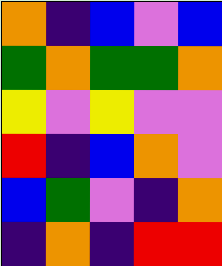[["orange", "indigo", "blue", "violet", "blue"], ["green", "orange", "green", "green", "orange"], ["yellow", "violet", "yellow", "violet", "violet"], ["red", "indigo", "blue", "orange", "violet"], ["blue", "green", "violet", "indigo", "orange"], ["indigo", "orange", "indigo", "red", "red"]]